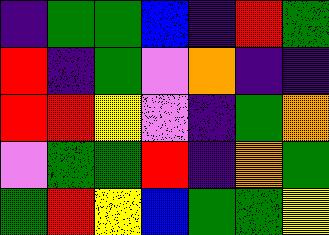[["indigo", "green", "green", "blue", "indigo", "red", "green"], ["red", "indigo", "green", "violet", "orange", "indigo", "indigo"], ["red", "red", "yellow", "violet", "indigo", "green", "orange"], ["violet", "green", "green", "red", "indigo", "orange", "green"], ["green", "red", "yellow", "blue", "green", "green", "yellow"]]